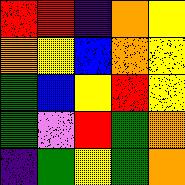[["red", "red", "indigo", "orange", "yellow"], ["orange", "yellow", "blue", "orange", "yellow"], ["green", "blue", "yellow", "red", "yellow"], ["green", "violet", "red", "green", "orange"], ["indigo", "green", "yellow", "green", "orange"]]